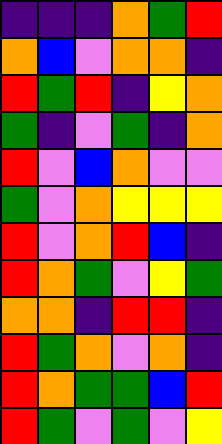[["indigo", "indigo", "indigo", "orange", "green", "red"], ["orange", "blue", "violet", "orange", "orange", "indigo"], ["red", "green", "red", "indigo", "yellow", "orange"], ["green", "indigo", "violet", "green", "indigo", "orange"], ["red", "violet", "blue", "orange", "violet", "violet"], ["green", "violet", "orange", "yellow", "yellow", "yellow"], ["red", "violet", "orange", "red", "blue", "indigo"], ["red", "orange", "green", "violet", "yellow", "green"], ["orange", "orange", "indigo", "red", "red", "indigo"], ["red", "green", "orange", "violet", "orange", "indigo"], ["red", "orange", "green", "green", "blue", "red"], ["red", "green", "violet", "green", "violet", "yellow"]]